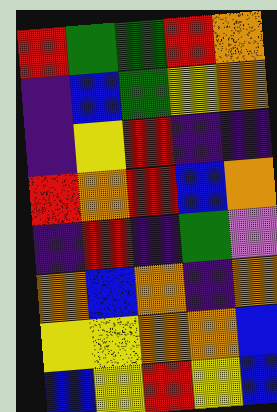[["red", "green", "green", "red", "orange"], ["indigo", "blue", "green", "yellow", "orange"], ["indigo", "yellow", "red", "indigo", "indigo"], ["red", "orange", "red", "blue", "orange"], ["indigo", "red", "indigo", "green", "violet"], ["orange", "blue", "orange", "indigo", "orange"], ["yellow", "yellow", "orange", "orange", "blue"], ["blue", "yellow", "red", "yellow", "blue"]]